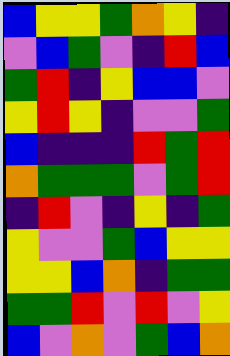[["blue", "yellow", "yellow", "green", "orange", "yellow", "indigo"], ["violet", "blue", "green", "violet", "indigo", "red", "blue"], ["green", "red", "indigo", "yellow", "blue", "blue", "violet"], ["yellow", "red", "yellow", "indigo", "violet", "violet", "green"], ["blue", "indigo", "indigo", "indigo", "red", "green", "red"], ["orange", "green", "green", "green", "violet", "green", "red"], ["indigo", "red", "violet", "indigo", "yellow", "indigo", "green"], ["yellow", "violet", "violet", "green", "blue", "yellow", "yellow"], ["yellow", "yellow", "blue", "orange", "indigo", "green", "green"], ["green", "green", "red", "violet", "red", "violet", "yellow"], ["blue", "violet", "orange", "violet", "green", "blue", "orange"]]